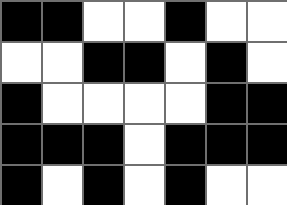[["black", "black", "white", "white", "black", "white", "white"], ["white", "white", "black", "black", "white", "black", "white"], ["black", "white", "white", "white", "white", "black", "black"], ["black", "black", "black", "white", "black", "black", "black"], ["black", "white", "black", "white", "black", "white", "white"]]